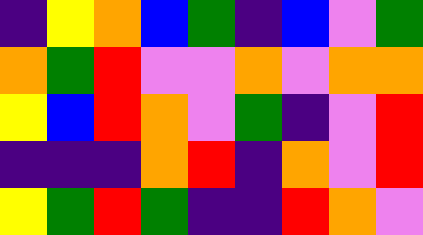[["indigo", "yellow", "orange", "blue", "green", "indigo", "blue", "violet", "green"], ["orange", "green", "red", "violet", "violet", "orange", "violet", "orange", "orange"], ["yellow", "blue", "red", "orange", "violet", "green", "indigo", "violet", "red"], ["indigo", "indigo", "indigo", "orange", "red", "indigo", "orange", "violet", "red"], ["yellow", "green", "red", "green", "indigo", "indigo", "red", "orange", "violet"]]